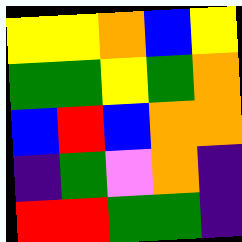[["yellow", "yellow", "orange", "blue", "yellow"], ["green", "green", "yellow", "green", "orange"], ["blue", "red", "blue", "orange", "orange"], ["indigo", "green", "violet", "orange", "indigo"], ["red", "red", "green", "green", "indigo"]]